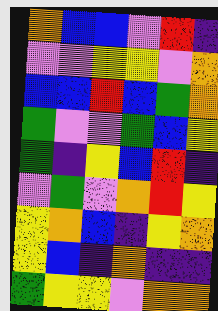[["orange", "blue", "blue", "violet", "red", "indigo"], ["violet", "violet", "yellow", "yellow", "violet", "orange"], ["blue", "blue", "red", "blue", "green", "orange"], ["green", "violet", "violet", "green", "blue", "yellow"], ["green", "indigo", "yellow", "blue", "red", "indigo"], ["violet", "green", "violet", "orange", "red", "yellow"], ["yellow", "orange", "blue", "indigo", "yellow", "orange"], ["yellow", "blue", "indigo", "orange", "indigo", "indigo"], ["green", "yellow", "yellow", "violet", "orange", "orange"]]